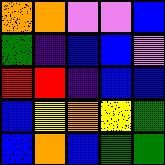[["orange", "orange", "violet", "violet", "blue"], ["green", "indigo", "blue", "blue", "violet"], ["red", "red", "indigo", "blue", "blue"], ["blue", "yellow", "orange", "yellow", "green"], ["blue", "orange", "blue", "green", "green"]]